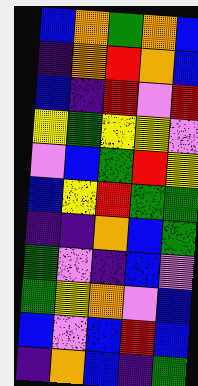[["blue", "orange", "green", "orange", "blue"], ["indigo", "orange", "red", "orange", "blue"], ["blue", "indigo", "red", "violet", "red"], ["yellow", "green", "yellow", "yellow", "violet"], ["violet", "blue", "green", "red", "yellow"], ["blue", "yellow", "red", "green", "green"], ["indigo", "indigo", "orange", "blue", "green"], ["green", "violet", "indigo", "blue", "violet"], ["green", "yellow", "orange", "violet", "blue"], ["blue", "violet", "blue", "red", "blue"], ["indigo", "orange", "blue", "indigo", "green"]]